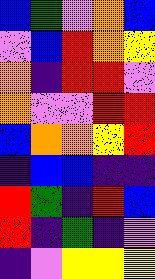[["blue", "green", "violet", "orange", "blue"], ["violet", "blue", "red", "orange", "yellow"], ["orange", "indigo", "red", "red", "violet"], ["orange", "violet", "violet", "red", "red"], ["blue", "orange", "orange", "yellow", "red"], ["indigo", "blue", "blue", "indigo", "indigo"], ["red", "green", "indigo", "red", "blue"], ["red", "indigo", "green", "indigo", "violet"], ["indigo", "violet", "yellow", "yellow", "yellow"]]